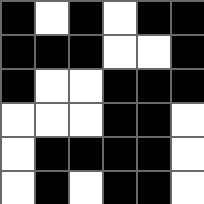[["black", "white", "black", "white", "black", "black"], ["black", "black", "black", "white", "white", "black"], ["black", "white", "white", "black", "black", "black"], ["white", "white", "white", "black", "black", "white"], ["white", "black", "black", "black", "black", "white"], ["white", "black", "white", "black", "black", "white"]]